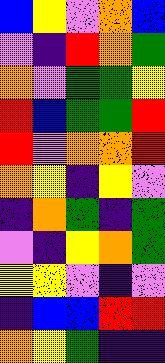[["blue", "yellow", "violet", "orange", "blue"], ["violet", "indigo", "red", "orange", "green"], ["orange", "violet", "green", "green", "yellow"], ["red", "blue", "green", "green", "red"], ["red", "violet", "orange", "orange", "red"], ["orange", "yellow", "indigo", "yellow", "violet"], ["indigo", "orange", "green", "indigo", "green"], ["violet", "indigo", "yellow", "orange", "green"], ["yellow", "yellow", "violet", "indigo", "violet"], ["indigo", "blue", "blue", "red", "red"], ["orange", "yellow", "green", "indigo", "indigo"]]